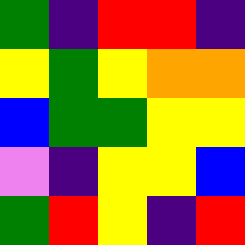[["green", "indigo", "red", "red", "indigo"], ["yellow", "green", "yellow", "orange", "orange"], ["blue", "green", "green", "yellow", "yellow"], ["violet", "indigo", "yellow", "yellow", "blue"], ["green", "red", "yellow", "indigo", "red"]]